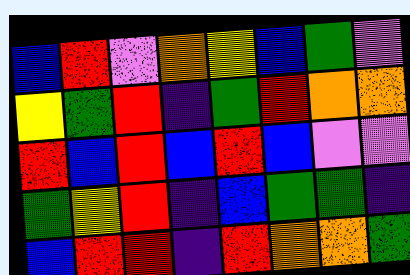[["blue", "red", "violet", "orange", "yellow", "blue", "green", "violet"], ["yellow", "green", "red", "indigo", "green", "red", "orange", "orange"], ["red", "blue", "red", "blue", "red", "blue", "violet", "violet"], ["green", "yellow", "red", "indigo", "blue", "green", "green", "indigo"], ["blue", "red", "red", "indigo", "red", "orange", "orange", "green"]]